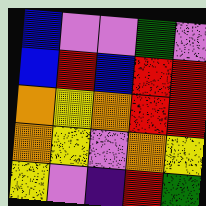[["blue", "violet", "violet", "green", "violet"], ["blue", "red", "blue", "red", "red"], ["orange", "yellow", "orange", "red", "red"], ["orange", "yellow", "violet", "orange", "yellow"], ["yellow", "violet", "indigo", "red", "green"]]